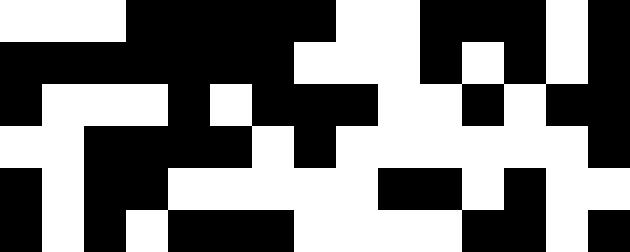[["white", "white", "white", "black", "black", "black", "black", "black", "white", "white", "black", "black", "black", "white", "black"], ["black", "black", "black", "black", "black", "black", "black", "white", "white", "white", "black", "white", "black", "white", "black"], ["black", "white", "white", "white", "black", "white", "black", "black", "black", "white", "white", "black", "white", "black", "black"], ["white", "white", "black", "black", "black", "black", "white", "black", "white", "white", "white", "white", "white", "white", "black"], ["black", "white", "black", "black", "white", "white", "white", "white", "white", "black", "black", "white", "black", "white", "white"], ["black", "white", "black", "white", "black", "black", "black", "white", "white", "white", "white", "black", "black", "white", "black"]]